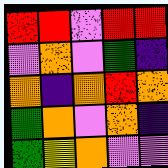[["red", "red", "violet", "red", "red"], ["violet", "orange", "violet", "green", "indigo"], ["orange", "indigo", "orange", "red", "orange"], ["green", "orange", "violet", "orange", "indigo"], ["green", "yellow", "orange", "violet", "violet"]]